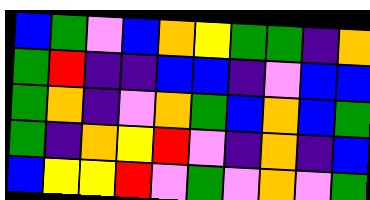[["blue", "green", "violet", "blue", "orange", "yellow", "green", "green", "indigo", "orange"], ["green", "red", "indigo", "indigo", "blue", "blue", "indigo", "violet", "blue", "blue"], ["green", "orange", "indigo", "violet", "orange", "green", "blue", "orange", "blue", "green"], ["green", "indigo", "orange", "yellow", "red", "violet", "indigo", "orange", "indigo", "blue"], ["blue", "yellow", "yellow", "red", "violet", "green", "violet", "orange", "violet", "green"]]